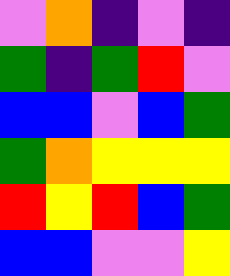[["violet", "orange", "indigo", "violet", "indigo"], ["green", "indigo", "green", "red", "violet"], ["blue", "blue", "violet", "blue", "green"], ["green", "orange", "yellow", "yellow", "yellow"], ["red", "yellow", "red", "blue", "green"], ["blue", "blue", "violet", "violet", "yellow"]]